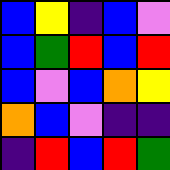[["blue", "yellow", "indigo", "blue", "violet"], ["blue", "green", "red", "blue", "red"], ["blue", "violet", "blue", "orange", "yellow"], ["orange", "blue", "violet", "indigo", "indigo"], ["indigo", "red", "blue", "red", "green"]]